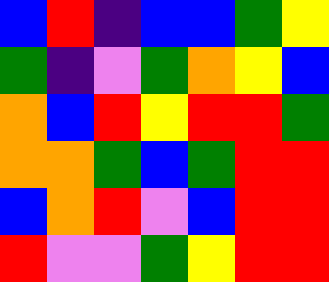[["blue", "red", "indigo", "blue", "blue", "green", "yellow"], ["green", "indigo", "violet", "green", "orange", "yellow", "blue"], ["orange", "blue", "red", "yellow", "red", "red", "green"], ["orange", "orange", "green", "blue", "green", "red", "red"], ["blue", "orange", "red", "violet", "blue", "red", "red"], ["red", "violet", "violet", "green", "yellow", "red", "red"]]